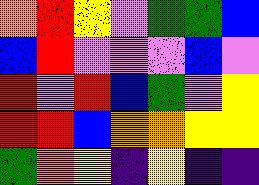[["orange", "red", "yellow", "violet", "green", "green", "blue"], ["blue", "red", "violet", "violet", "violet", "blue", "violet"], ["red", "violet", "red", "blue", "green", "violet", "yellow"], ["red", "red", "blue", "orange", "orange", "yellow", "yellow"], ["green", "orange", "yellow", "indigo", "yellow", "indigo", "indigo"]]